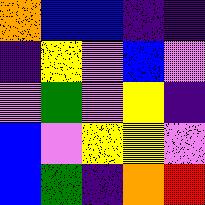[["orange", "blue", "blue", "indigo", "indigo"], ["indigo", "yellow", "violet", "blue", "violet"], ["violet", "green", "violet", "yellow", "indigo"], ["blue", "violet", "yellow", "yellow", "violet"], ["blue", "green", "indigo", "orange", "red"]]